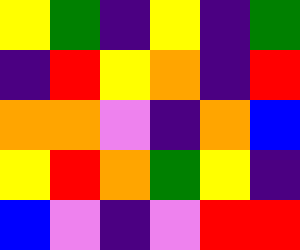[["yellow", "green", "indigo", "yellow", "indigo", "green"], ["indigo", "red", "yellow", "orange", "indigo", "red"], ["orange", "orange", "violet", "indigo", "orange", "blue"], ["yellow", "red", "orange", "green", "yellow", "indigo"], ["blue", "violet", "indigo", "violet", "red", "red"]]